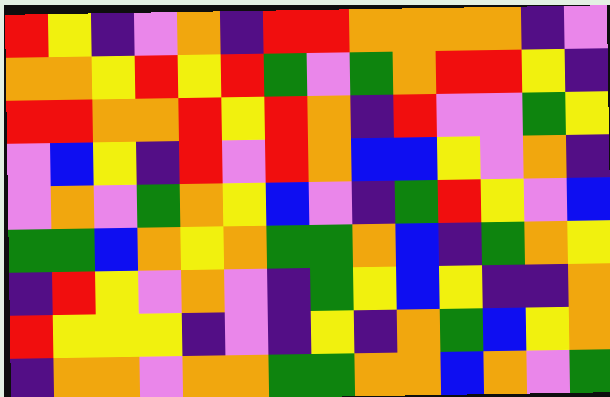[["red", "yellow", "indigo", "violet", "orange", "indigo", "red", "red", "orange", "orange", "orange", "orange", "indigo", "violet"], ["orange", "orange", "yellow", "red", "yellow", "red", "green", "violet", "green", "orange", "red", "red", "yellow", "indigo"], ["red", "red", "orange", "orange", "red", "yellow", "red", "orange", "indigo", "red", "violet", "violet", "green", "yellow"], ["violet", "blue", "yellow", "indigo", "red", "violet", "red", "orange", "blue", "blue", "yellow", "violet", "orange", "indigo"], ["violet", "orange", "violet", "green", "orange", "yellow", "blue", "violet", "indigo", "green", "red", "yellow", "violet", "blue"], ["green", "green", "blue", "orange", "yellow", "orange", "green", "green", "orange", "blue", "indigo", "green", "orange", "yellow"], ["indigo", "red", "yellow", "violet", "orange", "violet", "indigo", "green", "yellow", "blue", "yellow", "indigo", "indigo", "orange"], ["red", "yellow", "yellow", "yellow", "indigo", "violet", "indigo", "yellow", "indigo", "orange", "green", "blue", "yellow", "orange"], ["indigo", "orange", "orange", "violet", "orange", "orange", "green", "green", "orange", "orange", "blue", "orange", "violet", "green"]]